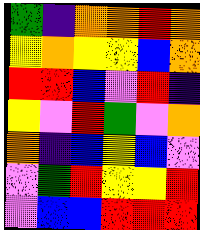[["green", "indigo", "orange", "orange", "red", "orange"], ["yellow", "orange", "yellow", "yellow", "blue", "orange"], ["red", "red", "blue", "violet", "red", "indigo"], ["yellow", "violet", "red", "green", "violet", "orange"], ["orange", "indigo", "blue", "yellow", "blue", "violet"], ["violet", "green", "red", "yellow", "yellow", "red"], ["violet", "blue", "blue", "red", "red", "red"]]